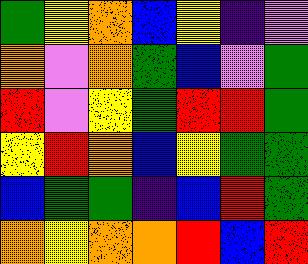[["green", "yellow", "orange", "blue", "yellow", "indigo", "violet"], ["orange", "violet", "orange", "green", "blue", "violet", "green"], ["red", "violet", "yellow", "green", "red", "red", "green"], ["yellow", "red", "orange", "blue", "yellow", "green", "green"], ["blue", "green", "green", "indigo", "blue", "red", "green"], ["orange", "yellow", "orange", "orange", "red", "blue", "red"]]